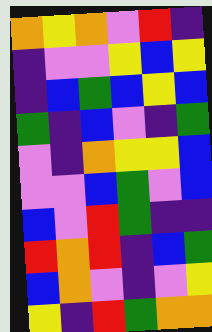[["orange", "yellow", "orange", "violet", "red", "indigo"], ["indigo", "violet", "violet", "yellow", "blue", "yellow"], ["indigo", "blue", "green", "blue", "yellow", "blue"], ["green", "indigo", "blue", "violet", "indigo", "green"], ["violet", "indigo", "orange", "yellow", "yellow", "blue"], ["violet", "violet", "blue", "green", "violet", "blue"], ["blue", "violet", "red", "green", "indigo", "indigo"], ["red", "orange", "red", "indigo", "blue", "green"], ["blue", "orange", "violet", "indigo", "violet", "yellow"], ["yellow", "indigo", "red", "green", "orange", "orange"]]